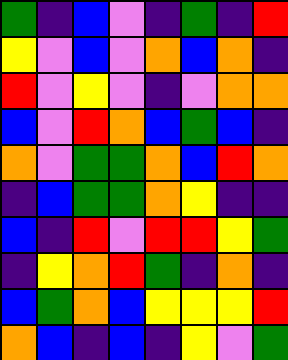[["green", "indigo", "blue", "violet", "indigo", "green", "indigo", "red"], ["yellow", "violet", "blue", "violet", "orange", "blue", "orange", "indigo"], ["red", "violet", "yellow", "violet", "indigo", "violet", "orange", "orange"], ["blue", "violet", "red", "orange", "blue", "green", "blue", "indigo"], ["orange", "violet", "green", "green", "orange", "blue", "red", "orange"], ["indigo", "blue", "green", "green", "orange", "yellow", "indigo", "indigo"], ["blue", "indigo", "red", "violet", "red", "red", "yellow", "green"], ["indigo", "yellow", "orange", "red", "green", "indigo", "orange", "indigo"], ["blue", "green", "orange", "blue", "yellow", "yellow", "yellow", "red"], ["orange", "blue", "indigo", "blue", "indigo", "yellow", "violet", "green"]]